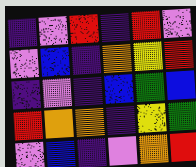[["indigo", "violet", "red", "indigo", "red", "violet"], ["violet", "blue", "indigo", "orange", "yellow", "red"], ["indigo", "violet", "indigo", "blue", "green", "blue"], ["red", "orange", "orange", "indigo", "yellow", "green"], ["violet", "blue", "indigo", "violet", "orange", "red"]]